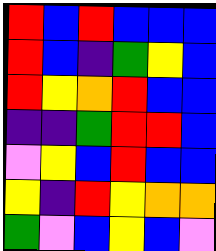[["red", "blue", "red", "blue", "blue", "blue"], ["red", "blue", "indigo", "green", "yellow", "blue"], ["red", "yellow", "orange", "red", "blue", "blue"], ["indigo", "indigo", "green", "red", "red", "blue"], ["violet", "yellow", "blue", "red", "blue", "blue"], ["yellow", "indigo", "red", "yellow", "orange", "orange"], ["green", "violet", "blue", "yellow", "blue", "violet"]]